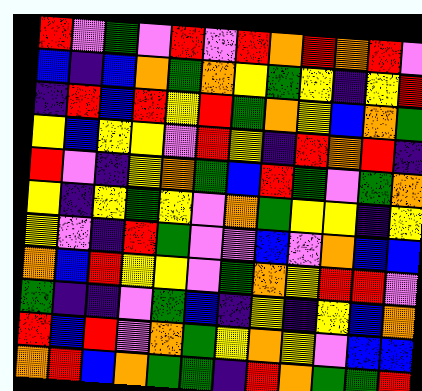[["red", "violet", "green", "violet", "red", "violet", "red", "orange", "red", "orange", "red", "violet"], ["blue", "indigo", "blue", "orange", "green", "orange", "yellow", "green", "yellow", "indigo", "yellow", "red"], ["indigo", "red", "blue", "red", "yellow", "red", "green", "orange", "yellow", "blue", "orange", "green"], ["yellow", "blue", "yellow", "yellow", "violet", "red", "yellow", "indigo", "red", "orange", "red", "indigo"], ["red", "violet", "indigo", "yellow", "orange", "green", "blue", "red", "green", "violet", "green", "orange"], ["yellow", "indigo", "yellow", "green", "yellow", "violet", "orange", "green", "yellow", "yellow", "indigo", "yellow"], ["yellow", "violet", "indigo", "red", "green", "violet", "violet", "blue", "violet", "orange", "blue", "blue"], ["orange", "blue", "red", "yellow", "yellow", "violet", "green", "orange", "yellow", "red", "red", "violet"], ["green", "indigo", "indigo", "violet", "green", "blue", "indigo", "yellow", "indigo", "yellow", "blue", "orange"], ["red", "blue", "red", "violet", "orange", "green", "yellow", "orange", "yellow", "violet", "blue", "blue"], ["orange", "red", "blue", "orange", "green", "green", "indigo", "red", "orange", "green", "green", "red"]]